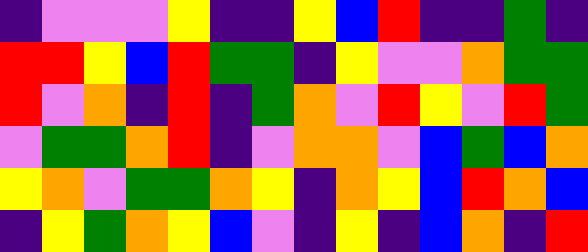[["indigo", "violet", "violet", "violet", "yellow", "indigo", "indigo", "yellow", "blue", "red", "indigo", "indigo", "green", "indigo"], ["red", "red", "yellow", "blue", "red", "green", "green", "indigo", "yellow", "violet", "violet", "orange", "green", "green"], ["red", "violet", "orange", "indigo", "red", "indigo", "green", "orange", "violet", "red", "yellow", "violet", "red", "green"], ["violet", "green", "green", "orange", "red", "indigo", "violet", "orange", "orange", "violet", "blue", "green", "blue", "orange"], ["yellow", "orange", "violet", "green", "green", "orange", "yellow", "indigo", "orange", "yellow", "blue", "red", "orange", "blue"], ["indigo", "yellow", "green", "orange", "yellow", "blue", "violet", "indigo", "yellow", "indigo", "blue", "orange", "indigo", "red"]]